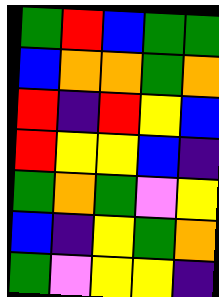[["green", "red", "blue", "green", "green"], ["blue", "orange", "orange", "green", "orange"], ["red", "indigo", "red", "yellow", "blue"], ["red", "yellow", "yellow", "blue", "indigo"], ["green", "orange", "green", "violet", "yellow"], ["blue", "indigo", "yellow", "green", "orange"], ["green", "violet", "yellow", "yellow", "indigo"]]